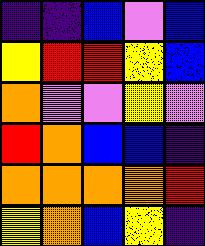[["indigo", "indigo", "blue", "violet", "blue"], ["yellow", "red", "red", "yellow", "blue"], ["orange", "violet", "violet", "yellow", "violet"], ["red", "orange", "blue", "blue", "indigo"], ["orange", "orange", "orange", "orange", "red"], ["yellow", "orange", "blue", "yellow", "indigo"]]